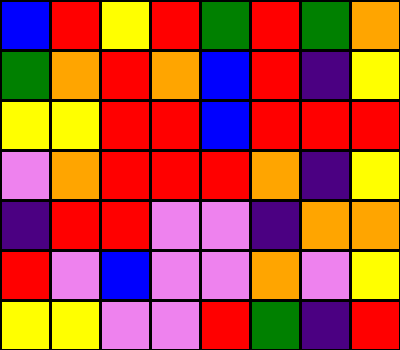[["blue", "red", "yellow", "red", "green", "red", "green", "orange"], ["green", "orange", "red", "orange", "blue", "red", "indigo", "yellow"], ["yellow", "yellow", "red", "red", "blue", "red", "red", "red"], ["violet", "orange", "red", "red", "red", "orange", "indigo", "yellow"], ["indigo", "red", "red", "violet", "violet", "indigo", "orange", "orange"], ["red", "violet", "blue", "violet", "violet", "orange", "violet", "yellow"], ["yellow", "yellow", "violet", "violet", "red", "green", "indigo", "red"]]